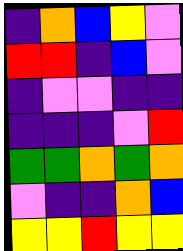[["indigo", "orange", "blue", "yellow", "violet"], ["red", "red", "indigo", "blue", "violet"], ["indigo", "violet", "violet", "indigo", "indigo"], ["indigo", "indigo", "indigo", "violet", "red"], ["green", "green", "orange", "green", "orange"], ["violet", "indigo", "indigo", "orange", "blue"], ["yellow", "yellow", "red", "yellow", "yellow"]]